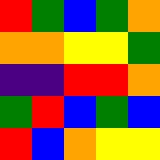[["red", "green", "blue", "green", "orange"], ["orange", "orange", "yellow", "yellow", "green"], ["indigo", "indigo", "red", "red", "orange"], ["green", "red", "blue", "green", "blue"], ["red", "blue", "orange", "yellow", "yellow"]]